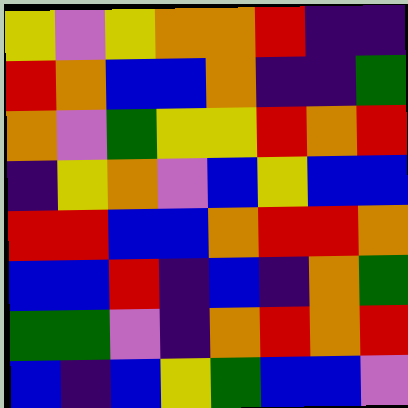[["yellow", "violet", "yellow", "orange", "orange", "red", "indigo", "indigo"], ["red", "orange", "blue", "blue", "orange", "indigo", "indigo", "green"], ["orange", "violet", "green", "yellow", "yellow", "red", "orange", "red"], ["indigo", "yellow", "orange", "violet", "blue", "yellow", "blue", "blue"], ["red", "red", "blue", "blue", "orange", "red", "red", "orange"], ["blue", "blue", "red", "indigo", "blue", "indigo", "orange", "green"], ["green", "green", "violet", "indigo", "orange", "red", "orange", "red"], ["blue", "indigo", "blue", "yellow", "green", "blue", "blue", "violet"]]